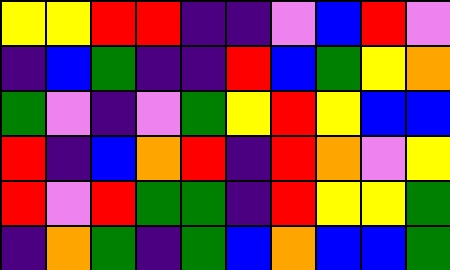[["yellow", "yellow", "red", "red", "indigo", "indigo", "violet", "blue", "red", "violet"], ["indigo", "blue", "green", "indigo", "indigo", "red", "blue", "green", "yellow", "orange"], ["green", "violet", "indigo", "violet", "green", "yellow", "red", "yellow", "blue", "blue"], ["red", "indigo", "blue", "orange", "red", "indigo", "red", "orange", "violet", "yellow"], ["red", "violet", "red", "green", "green", "indigo", "red", "yellow", "yellow", "green"], ["indigo", "orange", "green", "indigo", "green", "blue", "orange", "blue", "blue", "green"]]